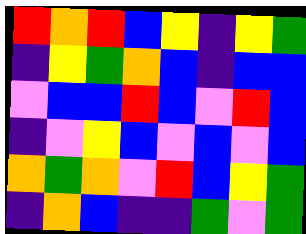[["red", "orange", "red", "blue", "yellow", "indigo", "yellow", "green"], ["indigo", "yellow", "green", "orange", "blue", "indigo", "blue", "blue"], ["violet", "blue", "blue", "red", "blue", "violet", "red", "blue"], ["indigo", "violet", "yellow", "blue", "violet", "blue", "violet", "blue"], ["orange", "green", "orange", "violet", "red", "blue", "yellow", "green"], ["indigo", "orange", "blue", "indigo", "indigo", "green", "violet", "green"]]